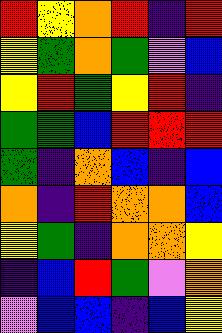[["red", "yellow", "orange", "red", "indigo", "red"], ["yellow", "green", "orange", "green", "violet", "blue"], ["yellow", "red", "green", "yellow", "red", "indigo"], ["green", "green", "blue", "red", "red", "red"], ["green", "indigo", "orange", "blue", "indigo", "blue"], ["orange", "indigo", "red", "orange", "orange", "blue"], ["yellow", "green", "indigo", "orange", "orange", "yellow"], ["indigo", "blue", "red", "green", "violet", "orange"], ["violet", "blue", "blue", "indigo", "blue", "yellow"]]